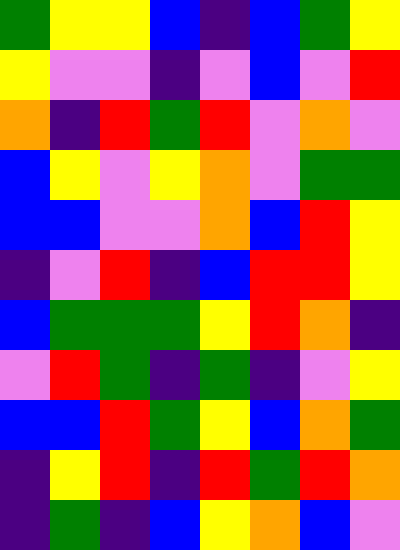[["green", "yellow", "yellow", "blue", "indigo", "blue", "green", "yellow"], ["yellow", "violet", "violet", "indigo", "violet", "blue", "violet", "red"], ["orange", "indigo", "red", "green", "red", "violet", "orange", "violet"], ["blue", "yellow", "violet", "yellow", "orange", "violet", "green", "green"], ["blue", "blue", "violet", "violet", "orange", "blue", "red", "yellow"], ["indigo", "violet", "red", "indigo", "blue", "red", "red", "yellow"], ["blue", "green", "green", "green", "yellow", "red", "orange", "indigo"], ["violet", "red", "green", "indigo", "green", "indigo", "violet", "yellow"], ["blue", "blue", "red", "green", "yellow", "blue", "orange", "green"], ["indigo", "yellow", "red", "indigo", "red", "green", "red", "orange"], ["indigo", "green", "indigo", "blue", "yellow", "orange", "blue", "violet"]]